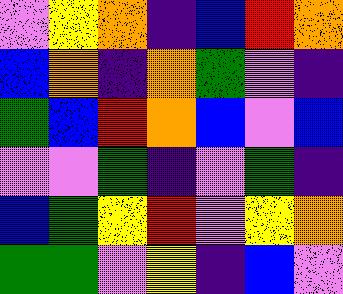[["violet", "yellow", "orange", "indigo", "blue", "red", "orange"], ["blue", "orange", "indigo", "orange", "green", "violet", "indigo"], ["green", "blue", "red", "orange", "blue", "violet", "blue"], ["violet", "violet", "green", "indigo", "violet", "green", "indigo"], ["blue", "green", "yellow", "red", "violet", "yellow", "orange"], ["green", "green", "violet", "yellow", "indigo", "blue", "violet"]]